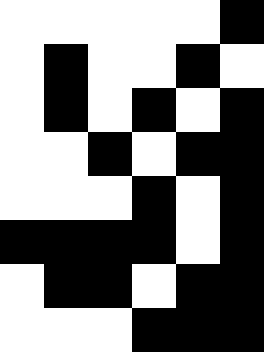[["white", "white", "white", "white", "white", "black"], ["white", "black", "white", "white", "black", "white"], ["white", "black", "white", "black", "white", "black"], ["white", "white", "black", "white", "black", "black"], ["white", "white", "white", "black", "white", "black"], ["black", "black", "black", "black", "white", "black"], ["white", "black", "black", "white", "black", "black"], ["white", "white", "white", "black", "black", "black"]]